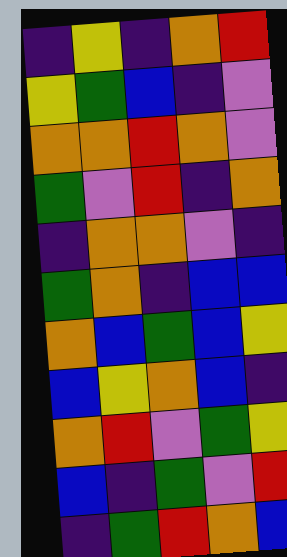[["indigo", "yellow", "indigo", "orange", "red"], ["yellow", "green", "blue", "indigo", "violet"], ["orange", "orange", "red", "orange", "violet"], ["green", "violet", "red", "indigo", "orange"], ["indigo", "orange", "orange", "violet", "indigo"], ["green", "orange", "indigo", "blue", "blue"], ["orange", "blue", "green", "blue", "yellow"], ["blue", "yellow", "orange", "blue", "indigo"], ["orange", "red", "violet", "green", "yellow"], ["blue", "indigo", "green", "violet", "red"], ["indigo", "green", "red", "orange", "blue"]]